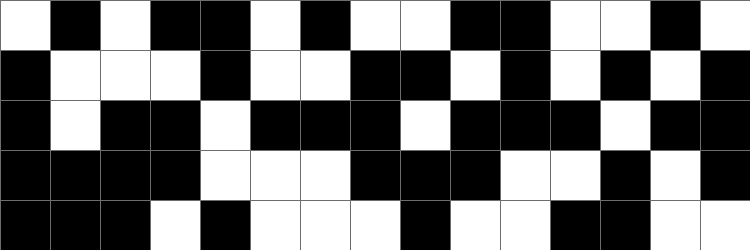[["white", "black", "white", "black", "black", "white", "black", "white", "white", "black", "black", "white", "white", "black", "white"], ["black", "white", "white", "white", "black", "white", "white", "black", "black", "white", "black", "white", "black", "white", "black"], ["black", "white", "black", "black", "white", "black", "black", "black", "white", "black", "black", "black", "white", "black", "black"], ["black", "black", "black", "black", "white", "white", "white", "black", "black", "black", "white", "white", "black", "white", "black"], ["black", "black", "black", "white", "black", "white", "white", "white", "black", "white", "white", "black", "black", "white", "white"]]